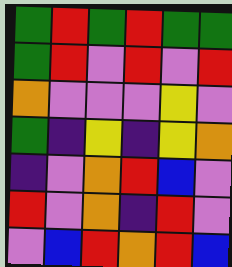[["green", "red", "green", "red", "green", "green"], ["green", "red", "violet", "red", "violet", "red"], ["orange", "violet", "violet", "violet", "yellow", "violet"], ["green", "indigo", "yellow", "indigo", "yellow", "orange"], ["indigo", "violet", "orange", "red", "blue", "violet"], ["red", "violet", "orange", "indigo", "red", "violet"], ["violet", "blue", "red", "orange", "red", "blue"]]